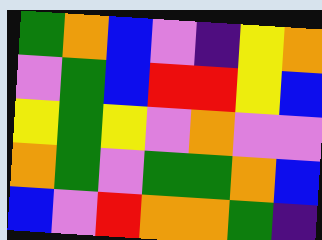[["green", "orange", "blue", "violet", "indigo", "yellow", "orange"], ["violet", "green", "blue", "red", "red", "yellow", "blue"], ["yellow", "green", "yellow", "violet", "orange", "violet", "violet"], ["orange", "green", "violet", "green", "green", "orange", "blue"], ["blue", "violet", "red", "orange", "orange", "green", "indigo"]]